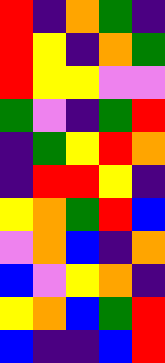[["red", "indigo", "orange", "green", "indigo"], ["red", "yellow", "indigo", "orange", "green"], ["red", "yellow", "yellow", "violet", "violet"], ["green", "violet", "indigo", "green", "red"], ["indigo", "green", "yellow", "red", "orange"], ["indigo", "red", "red", "yellow", "indigo"], ["yellow", "orange", "green", "red", "blue"], ["violet", "orange", "blue", "indigo", "orange"], ["blue", "violet", "yellow", "orange", "indigo"], ["yellow", "orange", "blue", "green", "red"], ["blue", "indigo", "indigo", "blue", "red"]]